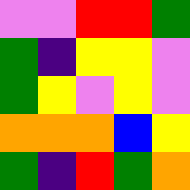[["violet", "violet", "red", "red", "green"], ["green", "indigo", "yellow", "yellow", "violet"], ["green", "yellow", "violet", "yellow", "violet"], ["orange", "orange", "orange", "blue", "yellow"], ["green", "indigo", "red", "green", "orange"]]